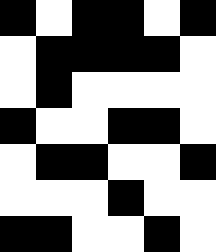[["black", "white", "black", "black", "white", "black"], ["white", "black", "black", "black", "black", "white"], ["white", "black", "white", "white", "white", "white"], ["black", "white", "white", "black", "black", "white"], ["white", "black", "black", "white", "white", "black"], ["white", "white", "white", "black", "white", "white"], ["black", "black", "white", "white", "black", "white"]]